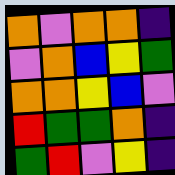[["orange", "violet", "orange", "orange", "indigo"], ["violet", "orange", "blue", "yellow", "green"], ["orange", "orange", "yellow", "blue", "violet"], ["red", "green", "green", "orange", "indigo"], ["green", "red", "violet", "yellow", "indigo"]]